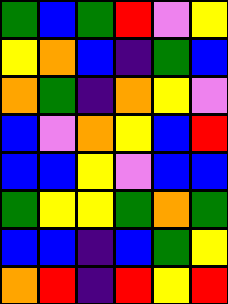[["green", "blue", "green", "red", "violet", "yellow"], ["yellow", "orange", "blue", "indigo", "green", "blue"], ["orange", "green", "indigo", "orange", "yellow", "violet"], ["blue", "violet", "orange", "yellow", "blue", "red"], ["blue", "blue", "yellow", "violet", "blue", "blue"], ["green", "yellow", "yellow", "green", "orange", "green"], ["blue", "blue", "indigo", "blue", "green", "yellow"], ["orange", "red", "indigo", "red", "yellow", "red"]]